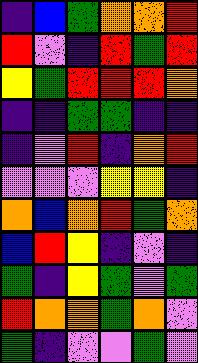[["indigo", "blue", "green", "orange", "orange", "red"], ["red", "violet", "indigo", "red", "green", "red"], ["yellow", "green", "red", "red", "red", "orange"], ["indigo", "indigo", "green", "green", "indigo", "indigo"], ["indigo", "violet", "red", "indigo", "orange", "red"], ["violet", "violet", "violet", "yellow", "yellow", "indigo"], ["orange", "blue", "orange", "red", "green", "orange"], ["blue", "red", "yellow", "indigo", "violet", "indigo"], ["green", "indigo", "yellow", "green", "violet", "green"], ["red", "orange", "orange", "green", "orange", "violet"], ["green", "indigo", "violet", "violet", "green", "violet"]]